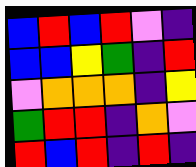[["blue", "red", "blue", "red", "violet", "indigo"], ["blue", "blue", "yellow", "green", "indigo", "red"], ["violet", "orange", "orange", "orange", "indigo", "yellow"], ["green", "red", "red", "indigo", "orange", "violet"], ["red", "blue", "red", "indigo", "red", "indigo"]]